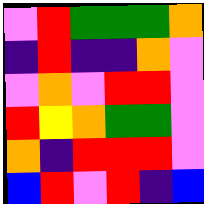[["violet", "red", "green", "green", "green", "orange"], ["indigo", "red", "indigo", "indigo", "orange", "violet"], ["violet", "orange", "violet", "red", "red", "violet"], ["red", "yellow", "orange", "green", "green", "violet"], ["orange", "indigo", "red", "red", "red", "violet"], ["blue", "red", "violet", "red", "indigo", "blue"]]